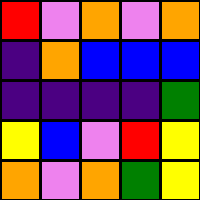[["red", "violet", "orange", "violet", "orange"], ["indigo", "orange", "blue", "blue", "blue"], ["indigo", "indigo", "indigo", "indigo", "green"], ["yellow", "blue", "violet", "red", "yellow"], ["orange", "violet", "orange", "green", "yellow"]]